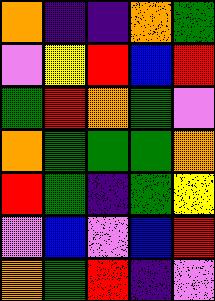[["orange", "indigo", "indigo", "orange", "green"], ["violet", "yellow", "red", "blue", "red"], ["green", "red", "orange", "green", "violet"], ["orange", "green", "green", "green", "orange"], ["red", "green", "indigo", "green", "yellow"], ["violet", "blue", "violet", "blue", "red"], ["orange", "green", "red", "indigo", "violet"]]